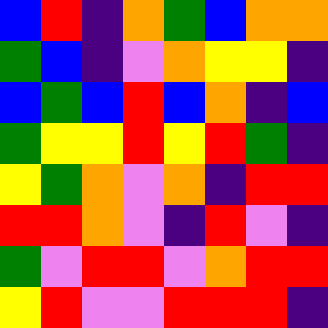[["blue", "red", "indigo", "orange", "green", "blue", "orange", "orange"], ["green", "blue", "indigo", "violet", "orange", "yellow", "yellow", "indigo"], ["blue", "green", "blue", "red", "blue", "orange", "indigo", "blue"], ["green", "yellow", "yellow", "red", "yellow", "red", "green", "indigo"], ["yellow", "green", "orange", "violet", "orange", "indigo", "red", "red"], ["red", "red", "orange", "violet", "indigo", "red", "violet", "indigo"], ["green", "violet", "red", "red", "violet", "orange", "red", "red"], ["yellow", "red", "violet", "violet", "red", "red", "red", "indigo"]]